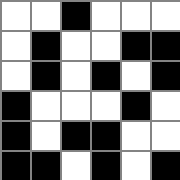[["white", "white", "black", "white", "white", "white"], ["white", "black", "white", "white", "black", "black"], ["white", "black", "white", "black", "white", "black"], ["black", "white", "white", "white", "black", "white"], ["black", "white", "black", "black", "white", "white"], ["black", "black", "white", "black", "white", "black"]]